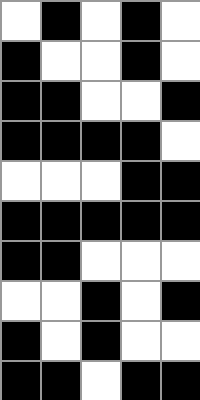[["white", "black", "white", "black", "white"], ["black", "white", "white", "black", "white"], ["black", "black", "white", "white", "black"], ["black", "black", "black", "black", "white"], ["white", "white", "white", "black", "black"], ["black", "black", "black", "black", "black"], ["black", "black", "white", "white", "white"], ["white", "white", "black", "white", "black"], ["black", "white", "black", "white", "white"], ["black", "black", "white", "black", "black"]]